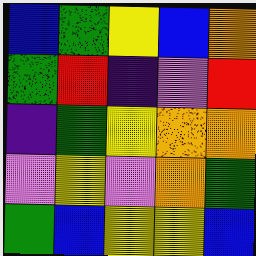[["blue", "green", "yellow", "blue", "orange"], ["green", "red", "indigo", "violet", "red"], ["indigo", "green", "yellow", "orange", "orange"], ["violet", "yellow", "violet", "orange", "green"], ["green", "blue", "yellow", "yellow", "blue"]]